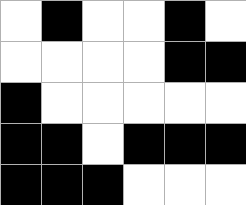[["white", "black", "white", "white", "black", "white"], ["white", "white", "white", "white", "black", "black"], ["black", "white", "white", "white", "white", "white"], ["black", "black", "white", "black", "black", "black"], ["black", "black", "black", "white", "white", "white"]]